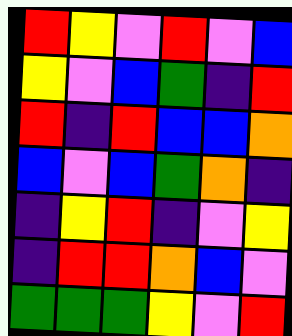[["red", "yellow", "violet", "red", "violet", "blue"], ["yellow", "violet", "blue", "green", "indigo", "red"], ["red", "indigo", "red", "blue", "blue", "orange"], ["blue", "violet", "blue", "green", "orange", "indigo"], ["indigo", "yellow", "red", "indigo", "violet", "yellow"], ["indigo", "red", "red", "orange", "blue", "violet"], ["green", "green", "green", "yellow", "violet", "red"]]